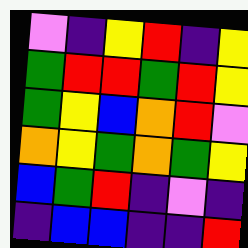[["violet", "indigo", "yellow", "red", "indigo", "yellow"], ["green", "red", "red", "green", "red", "yellow"], ["green", "yellow", "blue", "orange", "red", "violet"], ["orange", "yellow", "green", "orange", "green", "yellow"], ["blue", "green", "red", "indigo", "violet", "indigo"], ["indigo", "blue", "blue", "indigo", "indigo", "red"]]